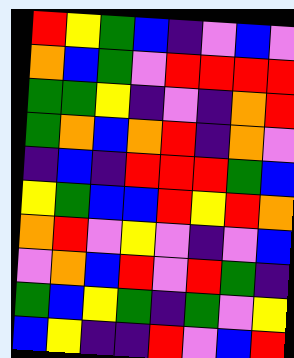[["red", "yellow", "green", "blue", "indigo", "violet", "blue", "violet"], ["orange", "blue", "green", "violet", "red", "red", "red", "red"], ["green", "green", "yellow", "indigo", "violet", "indigo", "orange", "red"], ["green", "orange", "blue", "orange", "red", "indigo", "orange", "violet"], ["indigo", "blue", "indigo", "red", "red", "red", "green", "blue"], ["yellow", "green", "blue", "blue", "red", "yellow", "red", "orange"], ["orange", "red", "violet", "yellow", "violet", "indigo", "violet", "blue"], ["violet", "orange", "blue", "red", "violet", "red", "green", "indigo"], ["green", "blue", "yellow", "green", "indigo", "green", "violet", "yellow"], ["blue", "yellow", "indigo", "indigo", "red", "violet", "blue", "red"]]